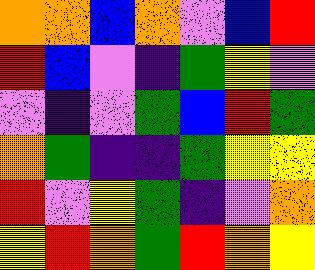[["orange", "orange", "blue", "orange", "violet", "blue", "red"], ["red", "blue", "violet", "indigo", "green", "yellow", "violet"], ["violet", "indigo", "violet", "green", "blue", "red", "green"], ["orange", "green", "indigo", "indigo", "green", "yellow", "yellow"], ["red", "violet", "yellow", "green", "indigo", "violet", "orange"], ["yellow", "red", "orange", "green", "red", "orange", "yellow"]]